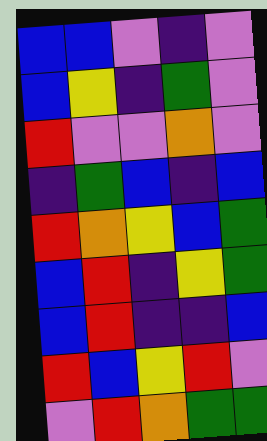[["blue", "blue", "violet", "indigo", "violet"], ["blue", "yellow", "indigo", "green", "violet"], ["red", "violet", "violet", "orange", "violet"], ["indigo", "green", "blue", "indigo", "blue"], ["red", "orange", "yellow", "blue", "green"], ["blue", "red", "indigo", "yellow", "green"], ["blue", "red", "indigo", "indigo", "blue"], ["red", "blue", "yellow", "red", "violet"], ["violet", "red", "orange", "green", "green"]]